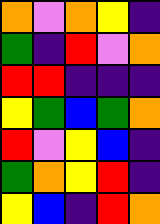[["orange", "violet", "orange", "yellow", "indigo"], ["green", "indigo", "red", "violet", "orange"], ["red", "red", "indigo", "indigo", "indigo"], ["yellow", "green", "blue", "green", "orange"], ["red", "violet", "yellow", "blue", "indigo"], ["green", "orange", "yellow", "red", "indigo"], ["yellow", "blue", "indigo", "red", "orange"]]